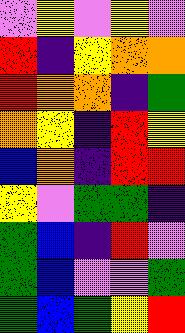[["violet", "yellow", "violet", "yellow", "violet"], ["red", "indigo", "yellow", "orange", "orange"], ["red", "orange", "orange", "indigo", "green"], ["orange", "yellow", "indigo", "red", "yellow"], ["blue", "orange", "indigo", "red", "red"], ["yellow", "violet", "green", "green", "indigo"], ["green", "blue", "indigo", "red", "violet"], ["green", "blue", "violet", "violet", "green"], ["green", "blue", "green", "yellow", "red"]]